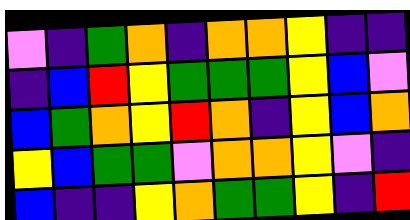[["violet", "indigo", "green", "orange", "indigo", "orange", "orange", "yellow", "indigo", "indigo"], ["indigo", "blue", "red", "yellow", "green", "green", "green", "yellow", "blue", "violet"], ["blue", "green", "orange", "yellow", "red", "orange", "indigo", "yellow", "blue", "orange"], ["yellow", "blue", "green", "green", "violet", "orange", "orange", "yellow", "violet", "indigo"], ["blue", "indigo", "indigo", "yellow", "orange", "green", "green", "yellow", "indigo", "red"]]